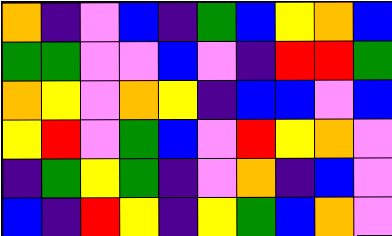[["orange", "indigo", "violet", "blue", "indigo", "green", "blue", "yellow", "orange", "blue"], ["green", "green", "violet", "violet", "blue", "violet", "indigo", "red", "red", "green"], ["orange", "yellow", "violet", "orange", "yellow", "indigo", "blue", "blue", "violet", "blue"], ["yellow", "red", "violet", "green", "blue", "violet", "red", "yellow", "orange", "violet"], ["indigo", "green", "yellow", "green", "indigo", "violet", "orange", "indigo", "blue", "violet"], ["blue", "indigo", "red", "yellow", "indigo", "yellow", "green", "blue", "orange", "violet"]]